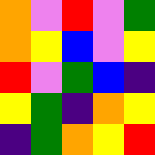[["orange", "violet", "red", "violet", "green"], ["orange", "yellow", "blue", "violet", "yellow"], ["red", "violet", "green", "blue", "indigo"], ["yellow", "green", "indigo", "orange", "yellow"], ["indigo", "green", "orange", "yellow", "red"]]